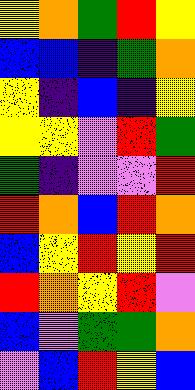[["yellow", "orange", "green", "red", "yellow"], ["blue", "blue", "indigo", "green", "orange"], ["yellow", "indigo", "blue", "indigo", "yellow"], ["yellow", "yellow", "violet", "red", "green"], ["green", "indigo", "violet", "violet", "red"], ["red", "orange", "blue", "red", "orange"], ["blue", "yellow", "red", "yellow", "red"], ["red", "orange", "yellow", "red", "violet"], ["blue", "violet", "green", "green", "orange"], ["violet", "blue", "red", "yellow", "blue"]]